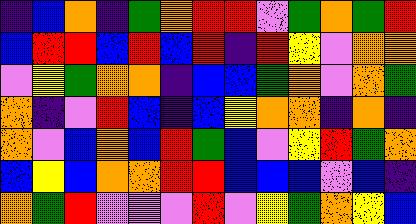[["indigo", "blue", "orange", "indigo", "green", "orange", "red", "red", "violet", "green", "orange", "green", "red"], ["blue", "red", "red", "blue", "red", "blue", "red", "indigo", "red", "yellow", "violet", "orange", "orange"], ["violet", "yellow", "green", "orange", "orange", "indigo", "blue", "blue", "green", "orange", "violet", "orange", "green"], ["orange", "indigo", "violet", "red", "blue", "indigo", "blue", "yellow", "orange", "orange", "indigo", "orange", "indigo"], ["orange", "violet", "blue", "orange", "blue", "red", "green", "blue", "violet", "yellow", "red", "green", "orange"], ["blue", "yellow", "blue", "orange", "orange", "red", "red", "blue", "blue", "blue", "violet", "blue", "indigo"], ["orange", "green", "red", "violet", "violet", "violet", "red", "violet", "yellow", "green", "orange", "yellow", "blue"]]